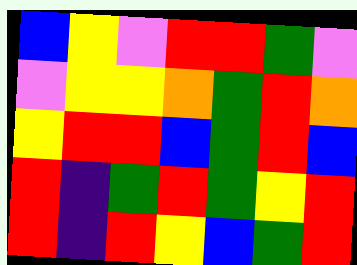[["blue", "yellow", "violet", "red", "red", "green", "violet"], ["violet", "yellow", "yellow", "orange", "green", "red", "orange"], ["yellow", "red", "red", "blue", "green", "red", "blue"], ["red", "indigo", "green", "red", "green", "yellow", "red"], ["red", "indigo", "red", "yellow", "blue", "green", "red"]]